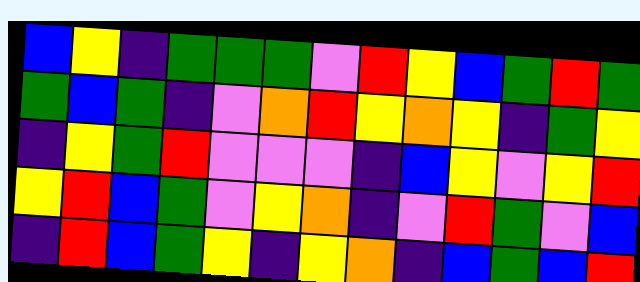[["blue", "yellow", "indigo", "green", "green", "green", "violet", "red", "yellow", "blue", "green", "red", "green"], ["green", "blue", "green", "indigo", "violet", "orange", "red", "yellow", "orange", "yellow", "indigo", "green", "yellow"], ["indigo", "yellow", "green", "red", "violet", "violet", "violet", "indigo", "blue", "yellow", "violet", "yellow", "red"], ["yellow", "red", "blue", "green", "violet", "yellow", "orange", "indigo", "violet", "red", "green", "violet", "blue"], ["indigo", "red", "blue", "green", "yellow", "indigo", "yellow", "orange", "indigo", "blue", "green", "blue", "red"]]